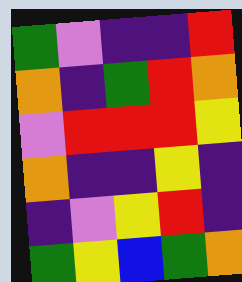[["green", "violet", "indigo", "indigo", "red"], ["orange", "indigo", "green", "red", "orange"], ["violet", "red", "red", "red", "yellow"], ["orange", "indigo", "indigo", "yellow", "indigo"], ["indigo", "violet", "yellow", "red", "indigo"], ["green", "yellow", "blue", "green", "orange"]]